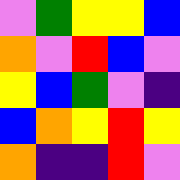[["violet", "green", "yellow", "yellow", "blue"], ["orange", "violet", "red", "blue", "violet"], ["yellow", "blue", "green", "violet", "indigo"], ["blue", "orange", "yellow", "red", "yellow"], ["orange", "indigo", "indigo", "red", "violet"]]